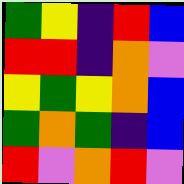[["green", "yellow", "indigo", "red", "blue"], ["red", "red", "indigo", "orange", "violet"], ["yellow", "green", "yellow", "orange", "blue"], ["green", "orange", "green", "indigo", "blue"], ["red", "violet", "orange", "red", "violet"]]